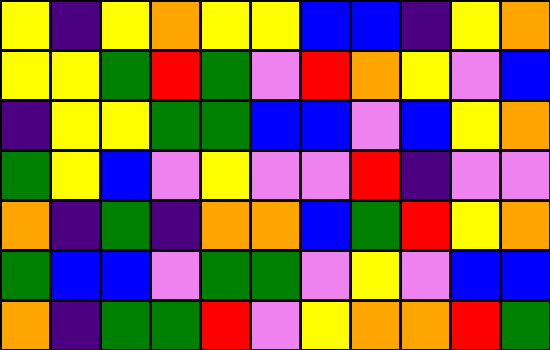[["yellow", "indigo", "yellow", "orange", "yellow", "yellow", "blue", "blue", "indigo", "yellow", "orange"], ["yellow", "yellow", "green", "red", "green", "violet", "red", "orange", "yellow", "violet", "blue"], ["indigo", "yellow", "yellow", "green", "green", "blue", "blue", "violet", "blue", "yellow", "orange"], ["green", "yellow", "blue", "violet", "yellow", "violet", "violet", "red", "indigo", "violet", "violet"], ["orange", "indigo", "green", "indigo", "orange", "orange", "blue", "green", "red", "yellow", "orange"], ["green", "blue", "blue", "violet", "green", "green", "violet", "yellow", "violet", "blue", "blue"], ["orange", "indigo", "green", "green", "red", "violet", "yellow", "orange", "orange", "red", "green"]]